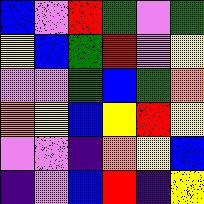[["blue", "violet", "red", "green", "violet", "green"], ["yellow", "blue", "green", "red", "violet", "yellow"], ["violet", "violet", "green", "blue", "green", "orange"], ["orange", "yellow", "blue", "yellow", "red", "yellow"], ["violet", "violet", "indigo", "orange", "yellow", "blue"], ["indigo", "violet", "blue", "red", "indigo", "yellow"]]